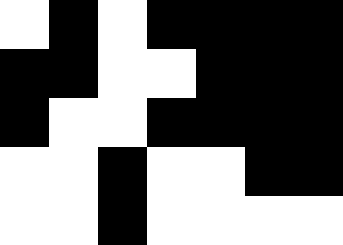[["white", "black", "white", "black", "black", "black", "black"], ["black", "black", "white", "white", "black", "black", "black"], ["black", "white", "white", "black", "black", "black", "black"], ["white", "white", "black", "white", "white", "black", "black"], ["white", "white", "black", "white", "white", "white", "white"]]